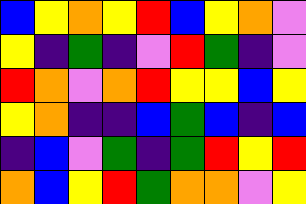[["blue", "yellow", "orange", "yellow", "red", "blue", "yellow", "orange", "violet"], ["yellow", "indigo", "green", "indigo", "violet", "red", "green", "indigo", "violet"], ["red", "orange", "violet", "orange", "red", "yellow", "yellow", "blue", "yellow"], ["yellow", "orange", "indigo", "indigo", "blue", "green", "blue", "indigo", "blue"], ["indigo", "blue", "violet", "green", "indigo", "green", "red", "yellow", "red"], ["orange", "blue", "yellow", "red", "green", "orange", "orange", "violet", "yellow"]]